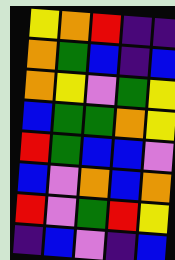[["yellow", "orange", "red", "indigo", "indigo"], ["orange", "green", "blue", "indigo", "blue"], ["orange", "yellow", "violet", "green", "yellow"], ["blue", "green", "green", "orange", "yellow"], ["red", "green", "blue", "blue", "violet"], ["blue", "violet", "orange", "blue", "orange"], ["red", "violet", "green", "red", "yellow"], ["indigo", "blue", "violet", "indigo", "blue"]]